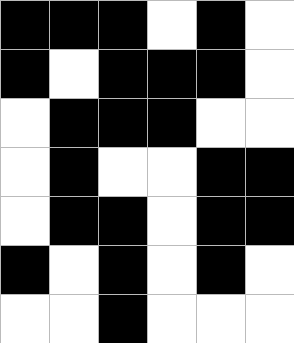[["black", "black", "black", "white", "black", "white"], ["black", "white", "black", "black", "black", "white"], ["white", "black", "black", "black", "white", "white"], ["white", "black", "white", "white", "black", "black"], ["white", "black", "black", "white", "black", "black"], ["black", "white", "black", "white", "black", "white"], ["white", "white", "black", "white", "white", "white"]]